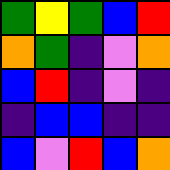[["green", "yellow", "green", "blue", "red"], ["orange", "green", "indigo", "violet", "orange"], ["blue", "red", "indigo", "violet", "indigo"], ["indigo", "blue", "blue", "indigo", "indigo"], ["blue", "violet", "red", "blue", "orange"]]